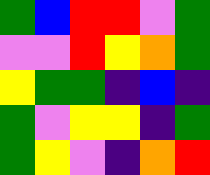[["green", "blue", "red", "red", "violet", "green"], ["violet", "violet", "red", "yellow", "orange", "green"], ["yellow", "green", "green", "indigo", "blue", "indigo"], ["green", "violet", "yellow", "yellow", "indigo", "green"], ["green", "yellow", "violet", "indigo", "orange", "red"]]